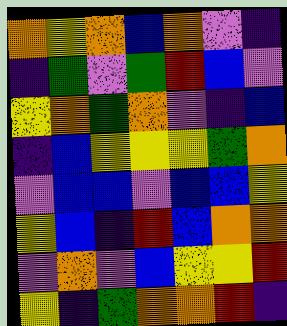[["orange", "yellow", "orange", "blue", "orange", "violet", "indigo"], ["indigo", "green", "violet", "green", "red", "blue", "violet"], ["yellow", "orange", "green", "orange", "violet", "indigo", "blue"], ["indigo", "blue", "yellow", "yellow", "yellow", "green", "orange"], ["violet", "blue", "blue", "violet", "blue", "blue", "yellow"], ["yellow", "blue", "indigo", "red", "blue", "orange", "orange"], ["violet", "orange", "violet", "blue", "yellow", "yellow", "red"], ["yellow", "indigo", "green", "orange", "orange", "red", "indigo"]]